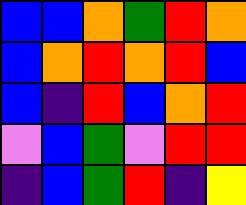[["blue", "blue", "orange", "green", "red", "orange"], ["blue", "orange", "red", "orange", "red", "blue"], ["blue", "indigo", "red", "blue", "orange", "red"], ["violet", "blue", "green", "violet", "red", "red"], ["indigo", "blue", "green", "red", "indigo", "yellow"]]